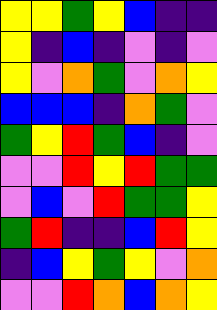[["yellow", "yellow", "green", "yellow", "blue", "indigo", "indigo"], ["yellow", "indigo", "blue", "indigo", "violet", "indigo", "violet"], ["yellow", "violet", "orange", "green", "violet", "orange", "yellow"], ["blue", "blue", "blue", "indigo", "orange", "green", "violet"], ["green", "yellow", "red", "green", "blue", "indigo", "violet"], ["violet", "violet", "red", "yellow", "red", "green", "green"], ["violet", "blue", "violet", "red", "green", "green", "yellow"], ["green", "red", "indigo", "indigo", "blue", "red", "yellow"], ["indigo", "blue", "yellow", "green", "yellow", "violet", "orange"], ["violet", "violet", "red", "orange", "blue", "orange", "yellow"]]